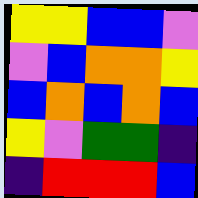[["yellow", "yellow", "blue", "blue", "violet"], ["violet", "blue", "orange", "orange", "yellow"], ["blue", "orange", "blue", "orange", "blue"], ["yellow", "violet", "green", "green", "indigo"], ["indigo", "red", "red", "red", "blue"]]